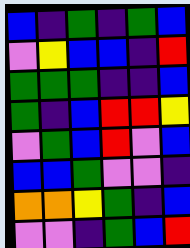[["blue", "indigo", "green", "indigo", "green", "blue"], ["violet", "yellow", "blue", "blue", "indigo", "red"], ["green", "green", "green", "indigo", "indigo", "blue"], ["green", "indigo", "blue", "red", "red", "yellow"], ["violet", "green", "blue", "red", "violet", "blue"], ["blue", "blue", "green", "violet", "violet", "indigo"], ["orange", "orange", "yellow", "green", "indigo", "blue"], ["violet", "violet", "indigo", "green", "blue", "red"]]